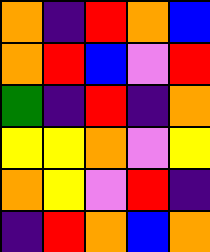[["orange", "indigo", "red", "orange", "blue"], ["orange", "red", "blue", "violet", "red"], ["green", "indigo", "red", "indigo", "orange"], ["yellow", "yellow", "orange", "violet", "yellow"], ["orange", "yellow", "violet", "red", "indigo"], ["indigo", "red", "orange", "blue", "orange"]]